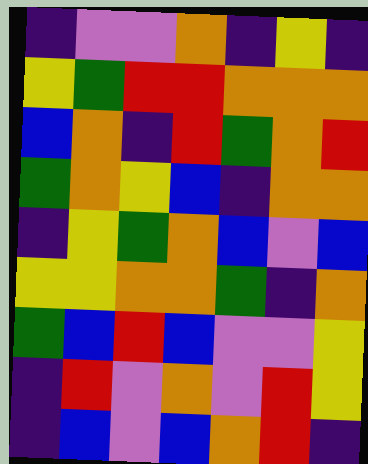[["indigo", "violet", "violet", "orange", "indigo", "yellow", "indigo"], ["yellow", "green", "red", "red", "orange", "orange", "orange"], ["blue", "orange", "indigo", "red", "green", "orange", "red"], ["green", "orange", "yellow", "blue", "indigo", "orange", "orange"], ["indigo", "yellow", "green", "orange", "blue", "violet", "blue"], ["yellow", "yellow", "orange", "orange", "green", "indigo", "orange"], ["green", "blue", "red", "blue", "violet", "violet", "yellow"], ["indigo", "red", "violet", "orange", "violet", "red", "yellow"], ["indigo", "blue", "violet", "blue", "orange", "red", "indigo"]]